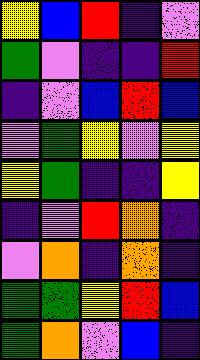[["yellow", "blue", "red", "indigo", "violet"], ["green", "violet", "indigo", "indigo", "red"], ["indigo", "violet", "blue", "red", "blue"], ["violet", "green", "yellow", "violet", "yellow"], ["yellow", "green", "indigo", "indigo", "yellow"], ["indigo", "violet", "red", "orange", "indigo"], ["violet", "orange", "indigo", "orange", "indigo"], ["green", "green", "yellow", "red", "blue"], ["green", "orange", "violet", "blue", "indigo"]]